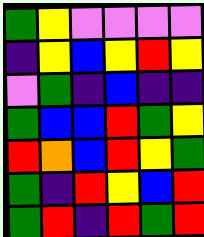[["green", "yellow", "violet", "violet", "violet", "violet"], ["indigo", "yellow", "blue", "yellow", "red", "yellow"], ["violet", "green", "indigo", "blue", "indigo", "indigo"], ["green", "blue", "blue", "red", "green", "yellow"], ["red", "orange", "blue", "red", "yellow", "green"], ["green", "indigo", "red", "yellow", "blue", "red"], ["green", "red", "indigo", "red", "green", "red"]]